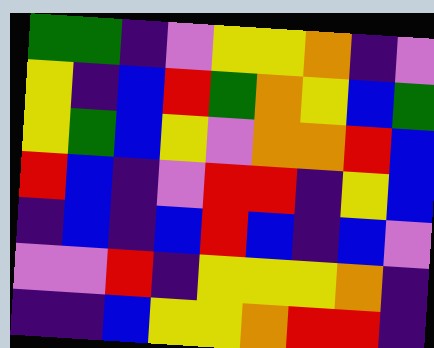[["green", "green", "indigo", "violet", "yellow", "yellow", "orange", "indigo", "violet"], ["yellow", "indigo", "blue", "red", "green", "orange", "yellow", "blue", "green"], ["yellow", "green", "blue", "yellow", "violet", "orange", "orange", "red", "blue"], ["red", "blue", "indigo", "violet", "red", "red", "indigo", "yellow", "blue"], ["indigo", "blue", "indigo", "blue", "red", "blue", "indigo", "blue", "violet"], ["violet", "violet", "red", "indigo", "yellow", "yellow", "yellow", "orange", "indigo"], ["indigo", "indigo", "blue", "yellow", "yellow", "orange", "red", "red", "indigo"]]